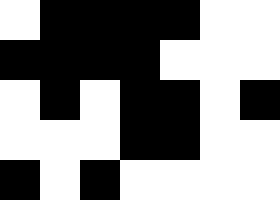[["white", "black", "black", "black", "black", "white", "white"], ["black", "black", "black", "black", "white", "white", "white"], ["white", "black", "white", "black", "black", "white", "black"], ["white", "white", "white", "black", "black", "white", "white"], ["black", "white", "black", "white", "white", "white", "white"]]